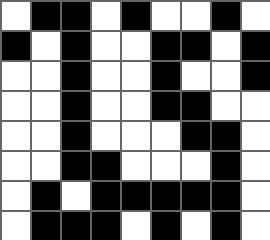[["white", "black", "black", "white", "black", "white", "white", "black", "white"], ["black", "white", "black", "white", "white", "black", "black", "white", "black"], ["white", "white", "black", "white", "white", "black", "white", "white", "black"], ["white", "white", "black", "white", "white", "black", "black", "white", "white"], ["white", "white", "black", "white", "white", "white", "black", "black", "white"], ["white", "white", "black", "black", "white", "white", "white", "black", "white"], ["white", "black", "white", "black", "black", "black", "black", "black", "white"], ["white", "black", "black", "black", "white", "black", "white", "black", "white"]]